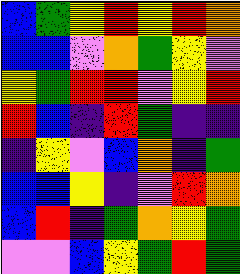[["blue", "green", "yellow", "red", "yellow", "red", "orange"], ["blue", "blue", "violet", "orange", "green", "yellow", "violet"], ["yellow", "green", "red", "red", "violet", "yellow", "red"], ["red", "blue", "indigo", "red", "green", "indigo", "indigo"], ["indigo", "yellow", "violet", "blue", "orange", "indigo", "green"], ["blue", "blue", "yellow", "indigo", "violet", "red", "orange"], ["blue", "red", "indigo", "green", "orange", "yellow", "green"], ["violet", "violet", "blue", "yellow", "green", "red", "green"]]